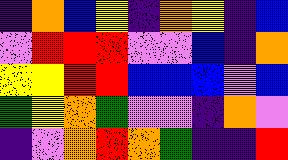[["indigo", "orange", "blue", "yellow", "indigo", "orange", "yellow", "indigo", "blue"], ["violet", "red", "red", "red", "violet", "violet", "blue", "indigo", "orange"], ["yellow", "yellow", "red", "red", "blue", "blue", "blue", "violet", "blue"], ["green", "yellow", "orange", "green", "violet", "violet", "indigo", "orange", "violet"], ["indigo", "violet", "orange", "red", "orange", "green", "indigo", "indigo", "red"]]